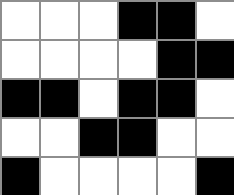[["white", "white", "white", "black", "black", "white"], ["white", "white", "white", "white", "black", "black"], ["black", "black", "white", "black", "black", "white"], ["white", "white", "black", "black", "white", "white"], ["black", "white", "white", "white", "white", "black"]]